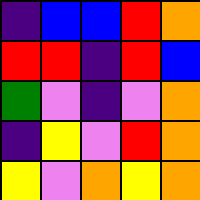[["indigo", "blue", "blue", "red", "orange"], ["red", "red", "indigo", "red", "blue"], ["green", "violet", "indigo", "violet", "orange"], ["indigo", "yellow", "violet", "red", "orange"], ["yellow", "violet", "orange", "yellow", "orange"]]